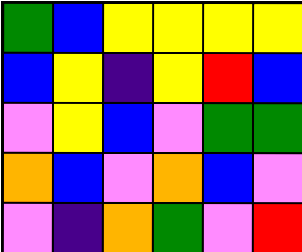[["green", "blue", "yellow", "yellow", "yellow", "yellow"], ["blue", "yellow", "indigo", "yellow", "red", "blue"], ["violet", "yellow", "blue", "violet", "green", "green"], ["orange", "blue", "violet", "orange", "blue", "violet"], ["violet", "indigo", "orange", "green", "violet", "red"]]